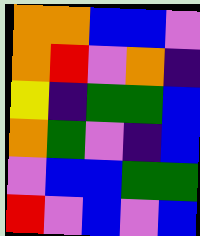[["orange", "orange", "blue", "blue", "violet"], ["orange", "red", "violet", "orange", "indigo"], ["yellow", "indigo", "green", "green", "blue"], ["orange", "green", "violet", "indigo", "blue"], ["violet", "blue", "blue", "green", "green"], ["red", "violet", "blue", "violet", "blue"]]